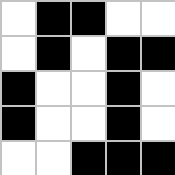[["white", "black", "black", "white", "white"], ["white", "black", "white", "black", "black"], ["black", "white", "white", "black", "white"], ["black", "white", "white", "black", "white"], ["white", "white", "black", "black", "black"]]